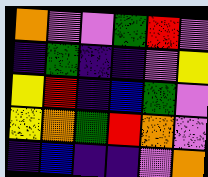[["orange", "violet", "violet", "green", "red", "violet"], ["indigo", "green", "indigo", "indigo", "violet", "yellow"], ["yellow", "red", "indigo", "blue", "green", "violet"], ["yellow", "orange", "green", "red", "orange", "violet"], ["indigo", "blue", "indigo", "indigo", "violet", "orange"]]